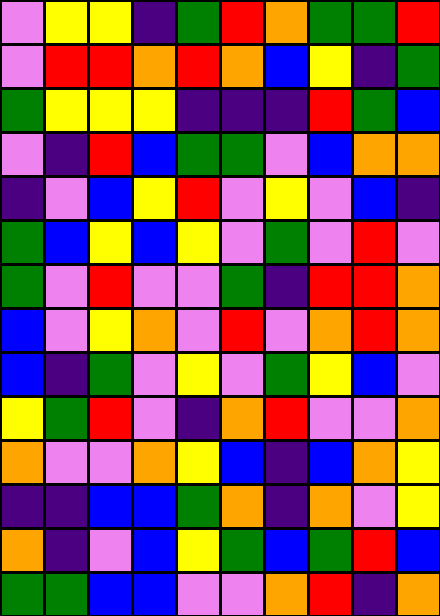[["violet", "yellow", "yellow", "indigo", "green", "red", "orange", "green", "green", "red"], ["violet", "red", "red", "orange", "red", "orange", "blue", "yellow", "indigo", "green"], ["green", "yellow", "yellow", "yellow", "indigo", "indigo", "indigo", "red", "green", "blue"], ["violet", "indigo", "red", "blue", "green", "green", "violet", "blue", "orange", "orange"], ["indigo", "violet", "blue", "yellow", "red", "violet", "yellow", "violet", "blue", "indigo"], ["green", "blue", "yellow", "blue", "yellow", "violet", "green", "violet", "red", "violet"], ["green", "violet", "red", "violet", "violet", "green", "indigo", "red", "red", "orange"], ["blue", "violet", "yellow", "orange", "violet", "red", "violet", "orange", "red", "orange"], ["blue", "indigo", "green", "violet", "yellow", "violet", "green", "yellow", "blue", "violet"], ["yellow", "green", "red", "violet", "indigo", "orange", "red", "violet", "violet", "orange"], ["orange", "violet", "violet", "orange", "yellow", "blue", "indigo", "blue", "orange", "yellow"], ["indigo", "indigo", "blue", "blue", "green", "orange", "indigo", "orange", "violet", "yellow"], ["orange", "indigo", "violet", "blue", "yellow", "green", "blue", "green", "red", "blue"], ["green", "green", "blue", "blue", "violet", "violet", "orange", "red", "indigo", "orange"]]